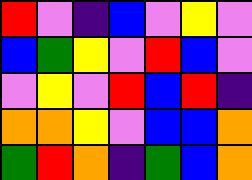[["red", "violet", "indigo", "blue", "violet", "yellow", "violet"], ["blue", "green", "yellow", "violet", "red", "blue", "violet"], ["violet", "yellow", "violet", "red", "blue", "red", "indigo"], ["orange", "orange", "yellow", "violet", "blue", "blue", "orange"], ["green", "red", "orange", "indigo", "green", "blue", "orange"]]